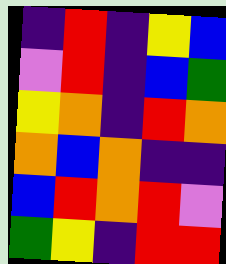[["indigo", "red", "indigo", "yellow", "blue"], ["violet", "red", "indigo", "blue", "green"], ["yellow", "orange", "indigo", "red", "orange"], ["orange", "blue", "orange", "indigo", "indigo"], ["blue", "red", "orange", "red", "violet"], ["green", "yellow", "indigo", "red", "red"]]